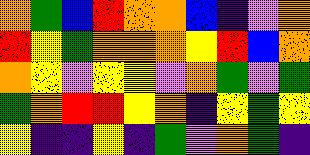[["orange", "green", "blue", "red", "orange", "orange", "blue", "indigo", "violet", "orange"], ["red", "yellow", "green", "orange", "orange", "orange", "yellow", "red", "blue", "orange"], ["orange", "yellow", "violet", "yellow", "yellow", "violet", "orange", "green", "violet", "green"], ["green", "orange", "red", "red", "yellow", "orange", "indigo", "yellow", "green", "yellow"], ["yellow", "indigo", "indigo", "yellow", "indigo", "green", "violet", "orange", "green", "indigo"]]